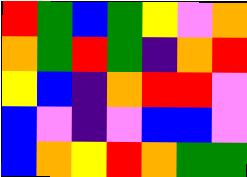[["red", "green", "blue", "green", "yellow", "violet", "orange"], ["orange", "green", "red", "green", "indigo", "orange", "red"], ["yellow", "blue", "indigo", "orange", "red", "red", "violet"], ["blue", "violet", "indigo", "violet", "blue", "blue", "violet"], ["blue", "orange", "yellow", "red", "orange", "green", "green"]]